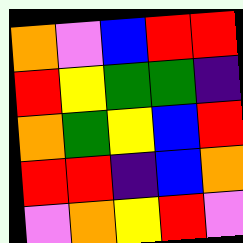[["orange", "violet", "blue", "red", "red"], ["red", "yellow", "green", "green", "indigo"], ["orange", "green", "yellow", "blue", "red"], ["red", "red", "indigo", "blue", "orange"], ["violet", "orange", "yellow", "red", "violet"]]